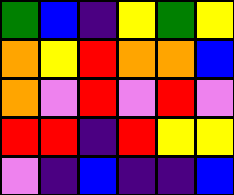[["green", "blue", "indigo", "yellow", "green", "yellow"], ["orange", "yellow", "red", "orange", "orange", "blue"], ["orange", "violet", "red", "violet", "red", "violet"], ["red", "red", "indigo", "red", "yellow", "yellow"], ["violet", "indigo", "blue", "indigo", "indigo", "blue"]]